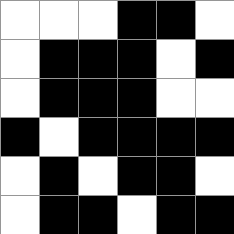[["white", "white", "white", "black", "black", "white"], ["white", "black", "black", "black", "white", "black"], ["white", "black", "black", "black", "white", "white"], ["black", "white", "black", "black", "black", "black"], ["white", "black", "white", "black", "black", "white"], ["white", "black", "black", "white", "black", "black"]]